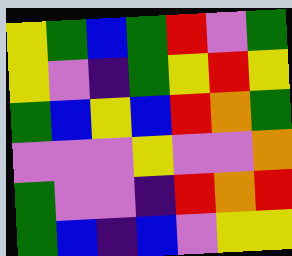[["yellow", "green", "blue", "green", "red", "violet", "green"], ["yellow", "violet", "indigo", "green", "yellow", "red", "yellow"], ["green", "blue", "yellow", "blue", "red", "orange", "green"], ["violet", "violet", "violet", "yellow", "violet", "violet", "orange"], ["green", "violet", "violet", "indigo", "red", "orange", "red"], ["green", "blue", "indigo", "blue", "violet", "yellow", "yellow"]]